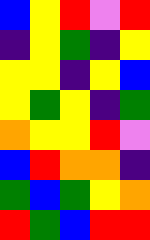[["blue", "yellow", "red", "violet", "red"], ["indigo", "yellow", "green", "indigo", "yellow"], ["yellow", "yellow", "indigo", "yellow", "blue"], ["yellow", "green", "yellow", "indigo", "green"], ["orange", "yellow", "yellow", "red", "violet"], ["blue", "red", "orange", "orange", "indigo"], ["green", "blue", "green", "yellow", "orange"], ["red", "green", "blue", "red", "red"]]